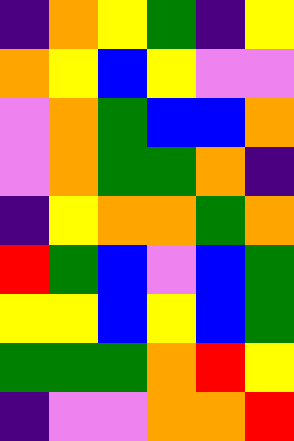[["indigo", "orange", "yellow", "green", "indigo", "yellow"], ["orange", "yellow", "blue", "yellow", "violet", "violet"], ["violet", "orange", "green", "blue", "blue", "orange"], ["violet", "orange", "green", "green", "orange", "indigo"], ["indigo", "yellow", "orange", "orange", "green", "orange"], ["red", "green", "blue", "violet", "blue", "green"], ["yellow", "yellow", "blue", "yellow", "blue", "green"], ["green", "green", "green", "orange", "red", "yellow"], ["indigo", "violet", "violet", "orange", "orange", "red"]]